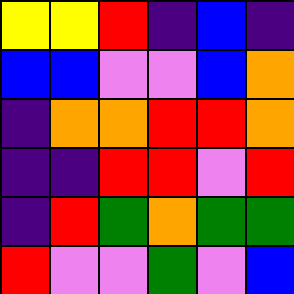[["yellow", "yellow", "red", "indigo", "blue", "indigo"], ["blue", "blue", "violet", "violet", "blue", "orange"], ["indigo", "orange", "orange", "red", "red", "orange"], ["indigo", "indigo", "red", "red", "violet", "red"], ["indigo", "red", "green", "orange", "green", "green"], ["red", "violet", "violet", "green", "violet", "blue"]]